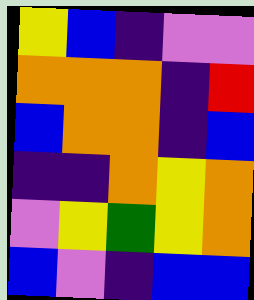[["yellow", "blue", "indigo", "violet", "violet"], ["orange", "orange", "orange", "indigo", "red"], ["blue", "orange", "orange", "indigo", "blue"], ["indigo", "indigo", "orange", "yellow", "orange"], ["violet", "yellow", "green", "yellow", "orange"], ["blue", "violet", "indigo", "blue", "blue"]]